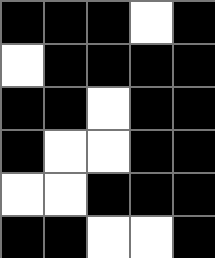[["black", "black", "black", "white", "black"], ["white", "black", "black", "black", "black"], ["black", "black", "white", "black", "black"], ["black", "white", "white", "black", "black"], ["white", "white", "black", "black", "black"], ["black", "black", "white", "white", "black"]]